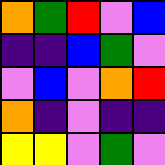[["orange", "green", "red", "violet", "blue"], ["indigo", "indigo", "blue", "green", "violet"], ["violet", "blue", "violet", "orange", "red"], ["orange", "indigo", "violet", "indigo", "indigo"], ["yellow", "yellow", "violet", "green", "violet"]]